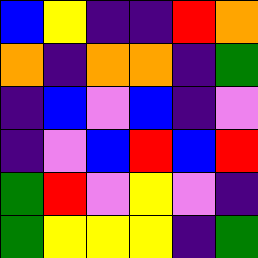[["blue", "yellow", "indigo", "indigo", "red", "orange"], ["orange", "indigo", "orange", "orange", "indigo", "green"], ["indigo", "blue", "violet", "blue", "indigo", "violet"], ["indigo", "violet", "blue", "red", "blue", "red"], ["green", "red", "violet", "yellow", "violet", "indigo"], ["green", "yellow", "yellow", "yellow", "indigo", "green"]]